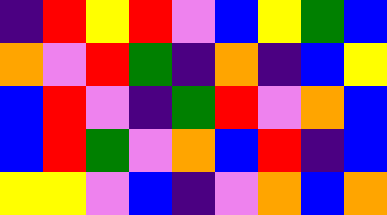[["indigo", "red", "yellow", "red", "violet", "blue", "yellow", "green", "blue"], ["orange", "violet", "red", "green", "indigo", "orange", "indigo", "blue", "yellow"], ["blue", "red", "violet", "indigo", "green", "red", "violet", "orange", "blue"], ["blue", "red", "green", "violet", "orange", "blue", "red", "indigo", "blue"], ["yellow", "yellow", "violet", "blue", "indigo", "violet", "orange", "blue", "orange"]]